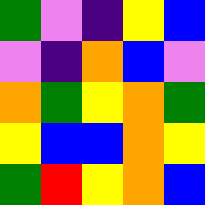[["green", "violet", "indigo", "yellow", "blue"], ["violet", "indigo", "orange", "blue", "violet"], ["orange", "green", "yellow", "orange", "green"], ["yellow", "blue", "blue", "orange", "yellow"], ["green", "red", "yellow", "orange", "blue"]]